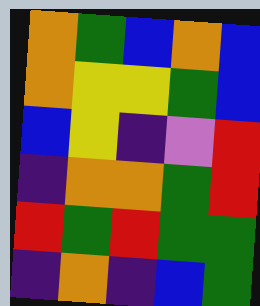[["orange", "green", "blue", "orange", "blue"], ["orange", "yellow", "yellow", "green", "blue"], ["blue", "yellow", "indigo", "violet", "red"], ["indigo", "orange", "orange", "green", "red"], ["red", "green", "red", "green", "green"], ["indigo", "orange", "indigo", "blue", "green"]]